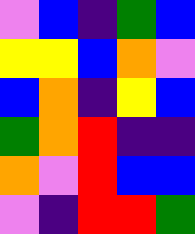[["violet", "blue", "indigo", "green", "blue"], ["yellow", "yellow", "blue", "orange", "violet"], ["blue", "orange", "indigo", "yellow", "blue"], ["green", "orange", "red", "indigo", "indigo"], ["orange", "violet", "red", "blue", "blue"], ["violet", "indigo", "red", "red", "green"]]